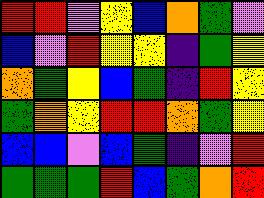[["red", "red", "violet", "yellow", "blue", "orange", "green", "violet"], ["blue", "violet", "red", "yellow", "yellow", "indigo", "green", "yellow"], ["orange", "green", "yellow", "blue", "green", "indigo", "red", "yellow"], ["green", "orange", "yellow", "red", "red", "orange", "green", "yellow"], ["blue", "blue", "violet", "blue", "green", "indigo", "violet", "red"], ["green", "green", "green", "red", "blue", "green", "orange", "red"]]